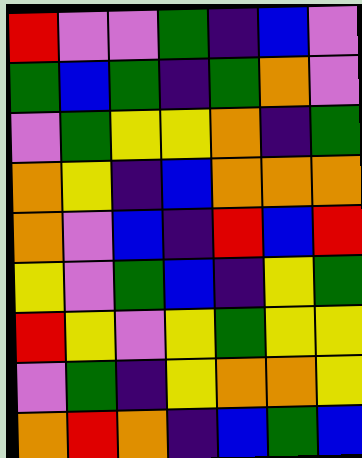[["red", "violet", "violet", "green", "indigo", "blue", "violet"], ["green", "blue", "green", "indigo", "green", "orange", "violet"], ["violet", "green", "yellow", "yellow", "orange", "indigo", "green"], ["orange", "yellow", "indigo", "blue", "orange", "orange", "orange"], ["orange", "violet", "blue", "indigo", "red", "blue", "red"], ["yellow", "violet", "green", "blue", "indigo", "yellow", "green"], ["red", "yellow", "violet", "yellow", "green", "yellow", "yellow"], ["violet", "green", "indigo", "yellow", "orange", "orange", "yellow"], ["orange", "red", "orange", "indigo", "blue", "green", "blue"]]